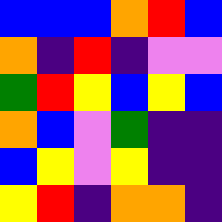[["blue", "blue", "blue", "orange", "red", "blue"], ["orange", "indigo", "red", "indigo", "violet", "violet"], ["green", "red", "yellow", "blue", "yellow", "blue"], ["orange", "blue", "violet", "green", "indigo", "indigo"], ["blue", "yellow", "violet", "yellow", "indigo", "indigo"], ["yellow", "red", "indigo", "orange", "orange", "indigo"]]